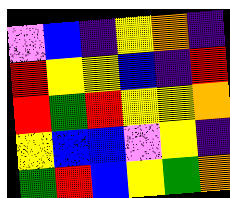[["violet", "blue", "indigo", "yellow", "orange", "indigo"], ["red", "yellow", "yellow", "blue", "indigo", "red"], ["red", "green", "red", "yellow", "yellow", "orange"], ["yellow", "blue", "blue", "violet", "yellow", "indigo"], ["green", "red", "blue", "yellow", "green", "orange"]]